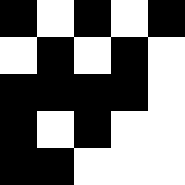[["black", "white", "black", "white", "black"], ["white", "black", "white", "black", "white"], ["black", "black", "black", "black", "white"], ["black", "white", "black", "white", "white"], ["black", "black", "white", "white", "white"]]